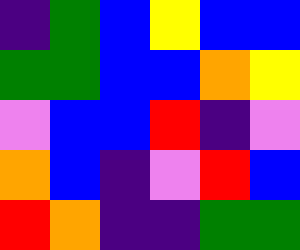[["indigo", "green", "blue", "yellow", "blue", "blue"], ["green", "green", "blue", "blue", "orange", "yellow"], ["violet", "blue", "blue", "red", "indigo", "violet"], ["orange", "blue", "indigo", "violet", "red", "blue"], ["red", "orange", "indigo", "indigo", "green", "green"]]